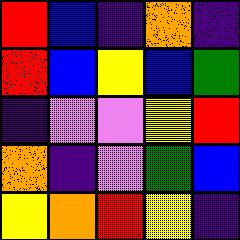[["red", "blue", "indigo", "orange", "indigo"], ["red", "blue", "yellow", "blue", "green"], ["indigo", "violet", "violet", "yellow", "red"], ["orange", "indigo", "violet", "green", "blue"], ["yellow", "orange", "red", "yellow", "indigo"]]